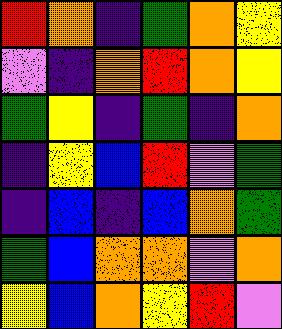[["red", "orange", "indigo", "green", "orange", "yellow"], ["violet", "indigo", "orange", "red", "orange", "yellow"], ["green", "yellow", "indigo", "green", "indigo", "orange"], ["indigo", "yellow", "blue", "red", "violet", "green"], ["indigo", "blue", "indigo", "blue", "orange", "green"], ["green", "blue", "orange", "orange", "violet", "orange"], ["yellow", "blue", "orange", "yellow", "red", "violet"]]